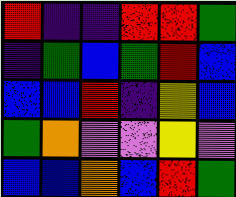[["red", "indigo", "indigo", "red", "red", "green"], ["indigo", "green", "blue", "green", "red", "blue"], ["blue", "blue", "red", "indigo", "yellow", "blue"], ["green", "orange", "violet", "violet", "yellow", "violet"], ["blue", "blue", "orange", "blue", "red", "green"]]